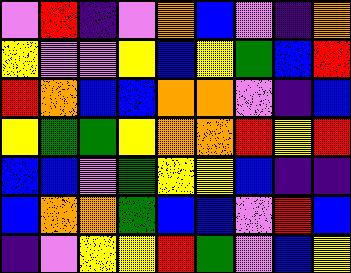[["violet", "red", "indigo", "violet", "orange", "blue", "violet", "indigo", "orange"], ["yellow", "violet", "violet", "yellow", "blue", "yellow", "green", "blue", "red"], ["red", "orange", "blue", "blue", "orange", "orange", "violet", "indigo", "blue"], ["yellow", "green", "green", "yellow", "orange", "orange", "red", "yellow", "red"], ["blue", "blue", "violet", "green", "yellow", "yellow", "blue", "indigo", "indigo"], ["blue", "orange", "orange", "green", "blue", "blue", "violet", "red", "blue"], ["indigo", "violet", "yellow", "yellow", "red", "green", "violet", "blue", "yellow"]]